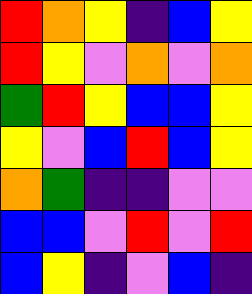[["red", "orange", "yellow", "indigo", "blue", "yellow"], ["red", "yellow", "violet", "orange", "violet", "orange"], ["green", "red", "yellow", "blue", "blue", "yellow"], ["yellow", "violet", "blue", "red", "blue", "yellow"], ["orange", "green", "indigo", "indigo", "violet", "violet"], ["blue", "blue", "violet", "red", "violet", "red"], ["blue", "yellow", "indigo", "violet", "blue", "indigo"]]